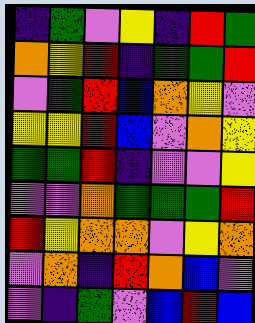[["indigo", "green", "violet", "yellow", "indigo", "red", "green"], ["orange", "yellow", "red", "indigo", "green", "green", "red"], ["violet", "green", "red", "blue", "orange", "yellow", "violet"], ["yellow", "yellow", "red", "blue", "violet", "orange", "yellow"], ["green", "green", "red", "indigo", "violet", "violet", "yellow"], ["violet", "violet", "orange", "green", "green", "green", "red"], ["red", "yellow", "orange", "orange", "violet", "yellow", "orange"], ["violet", "orange", "indigo", "red", "orange", "blue", "violet"], ["violet", "indigo", "green", "violet", "blue", "red", "blue"]]